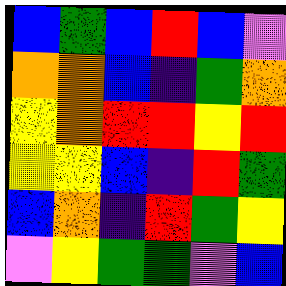[["blue", "green", "blue", "red", "blue", "violet"], ["orange", "orange", "blue", "indigo", "green", "orange"], ["yellow", "orange", "red", "red", "yellow", "red"], ["yellow", "yellow", "blue", "indigo", "red", "green"], ["blue", "orange", "indigo", "red", "green", "yellow"], ["violet", "yellow", "green", "green", "violet", "blue"]]